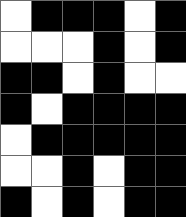[["white", "black", "black", "black", "white", "black"], ["white", "white", "white", "black", "white", "black"], ["black", "black", "white", "black", "white", "white"], ["black", "white", "black", "black", "black", "black"], ["white", "black", "black", "black", "black", "black"], ["white", "white", "black", "white", "black", "black"], ["black", "white", "black", "white", "black", "black"]]